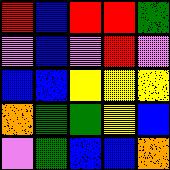[["red", "blue", "red", "red", "green"], ["violet", "blue", "violet", "red", "violet"], ["blue", "blue", "yellow", "yellow", "yellow"], ["orange", "green", "green", "yellow", "blue"], ["violet", "green", "blue", "blue", "orange"]]